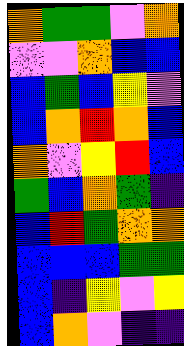[["orange", "green", "green", "violet", "orange"], ["violet", "violet", "orange", "blue", "blue"], ["blue", "green", "blue", "yellow", "violet"], ["blue", "orange", "red", "orange", "blue"], ["orange", "violet", "yellow", "red", "blue"], ["green", "blue", "orange", "green", "indigo"], ["blue", "red", "green", "orange", "orange"], ["blue", "blue", "blue", "green", "green"], ["blue", "indigo", "yellow", "violet", "yellow"], ["blue", "orange", "violet", "indigo", "indigo"]]